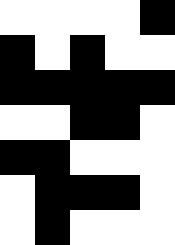[["white", "white", "white", "white", "black"], ["black", "white", "black", "white", "white"], ["black", "black", "black", "black", "black"], ["white", "white", "black", "black", "white"], ["black", "black", "white", "white", "white"], ["white", "black", "black", "black", "white"], ["white", "black", "white", "white", "white"]]